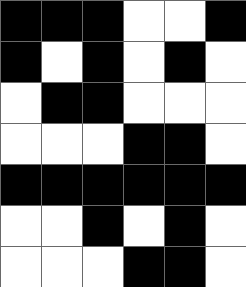[["black", "black", "black", "white", "white", "black"], ["black", "white", "black", "white", "black", "white"], ["white", "black", "black", "white", "white", "white"], ["white", "white", "white", "black", "black", "white"], ["black", "black", "black", "black", "black", "black"], ["white", "white", "black", "white", "black", "white"], ["white", "white", "white", "black", "black", "white"]]